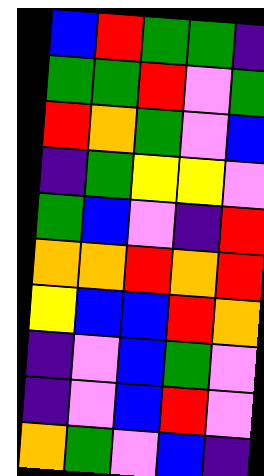[["blue", "red", "green", "green", "indigo"], ["green", "green", "red", "violet", "green"], ["red", "orange", "green", "violet", "blue"], ["indigo", "green", "yellow", "yellow", "violet"], ["green", "blue", "violet", "indigo", "red"], ["orange", "orange", "red", "orange", "red"], ["yellow", "blue", "blue", "red", "orange"], ["indigo", "violet", "blue", "green", "violet"], ["indigo", "violet", "blue", "red", "violet"], ["orange", "green", "violet", "blue", "indigo"]]